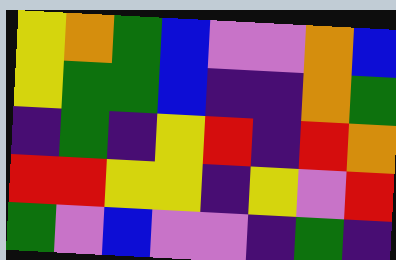[["yellow", "orange", "green", "blue", "violet", "violet", "orange", "blue"], ["yellow", "green", "green", "blue", "indigo", "indigo", "orange", "green"], ["indigo", "green", "indigo", "yellow", "red", "indigo", "red", "orange"], ["red", "red", "yellow", "yellow", "indigo", "yellow", "violet", "red"], ["green", "violet", "blue", "violet", "violet", "indigo", "green", "indigo"]]